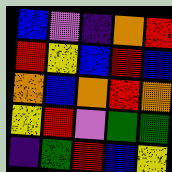[["blue", "violet", "indigo", "orange", "red"], ["red", "yellow", "blue", "red", "blue"], ["orange", "blue", "orange", "red", "orange"], ["yellow", "red", "violet", "green", "green"], ["indigo", "green", "red", "blue", "yellow"]]